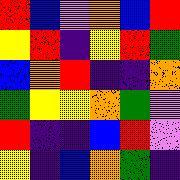[["red", "blue", "violet", "orange", "blue", "red"], ["yellow", "red", "indigo", "yellow", "red", "green"], ["blue", "orange", "red", "indigo", "indigo", "orange"], ["green", "yellow", "yellow", "orange", "green", "violet"], ["red", "indigo", "indigo", "blue", "red", "violet"], ["yellow", "indigo", "blue", "orange", "green", "indigo"]]